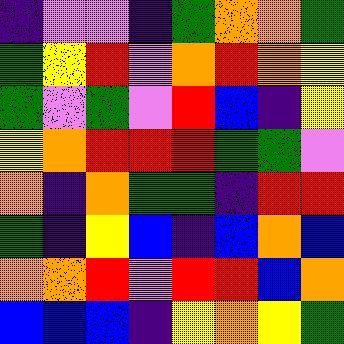[["indigo", "violet", "violet", "indigo", "green", "orange", "orange", "green"], ["green", "yellow", "red", "violet", "orange", "red", "orange", "yellow"], ["green", "violet", "green", "violet", "red", "blue", "indigo", "yellow"], ["yellow", "orange", "red", "red", "red", "green", "green", "violet"], ["orange", "indigo", "orange", "green", "green", "indigo", "red", "red"], ["green", "indigo", "yellow", "blue", "indigo", "blue", "orange", "blue"], ["orange", "orange", "red", "violet", "red", "red", "blue", "orange"], ["blue", "blue", "blue", "indigo", "yellow", "orange", "yellow", "green"]]